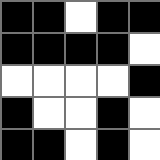[["black", "black", "white", "black", "black"], ["black", "black", "black", "black", "white"], ["white", "white", "white", "white", "black"], ["black", "white", "white", "black", "white"], ["black", "black", "white", "black", "white"]]